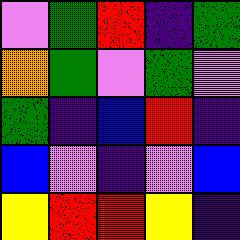[["violet", "green", "red", "indigo", "green"], ["orange", "green", "violet", "green", "violet"], ["green", "indigo", "blue", "red", "indigo"], ["blue", "violet", "indigo", "violet", "blue"], ["yellow", "red", "red", "yellow", "indigo"]]